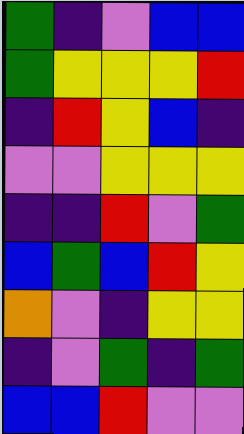[["green", "indigo", "violet", "blue", "blue"], ["green", "yellow", "yellow", "yellow", "red"], ["indigo", "red", "yellow", "blue", "indigo"], ["violet", "violet", "yellow", "yellow", "yellow"], ["indigo", "indigo", "red", "violet", "green"], ["blue", "green", "blue", "red", "yellow"], ["orange", "violet", "indigo", "yellow", "yellow"], ["indigo", "violet", "green", "indigo", "green"], ["blue", "blue", "red", "violet", "violet"]]